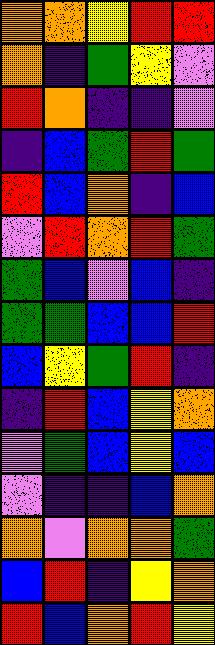[["orange", "orange", "yellow", "red", "red"], ["orange", "indigo", "green", "yellow", "violet"], ["red", "orange", "indigo", "indigo", "violet"], ["indigo", "blue", "green", "red", "green"], ["red", "blue", "orange", "indigo", "blue"], ["violet", "red", "orange", "red", "green"], ["green", "blue", "violet", "blue", "indigo"], ["green", "green", "blue", "blue", "red"], ["blue", "yellow", "green", "red", "indigo"], ["indigo", "red", "blue", "yellow", "orange"], ["violet", "green", "blue", "yellow", "blue"], ["violet", "indigo", "indigo", "blue", "orange"], ["orange", "violet", "orange", "orange", "green"], ["blue", "red", "indigo", "yellow", "orange"], ["red", "blue", "orange", "red", "yellow"]]